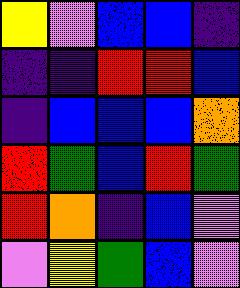[["yellow", "violet", "blue", "blue", "indigo"], ["indigo", "indigo", "red", "red", "blue"], ["indigo", "blue", "blue", "blue", "orange"], ["red", "green", "blue", "red", "green"], ["red", "orange", "indigo", "blue", "violet"], ["violet", "yellow", "green", "blue", "violet"]]